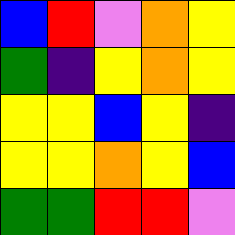[["blue", "red", "violet", "orange", "yellow"], ["green", "indigo", "yellow", "orange", "yellow"], ["yellow", "yellow", "blue", "yellow", "indigo"], ["yellow", "yellow", "orange", "yellow", "blue"], ["green", "green", "red", "red", "violet"]]